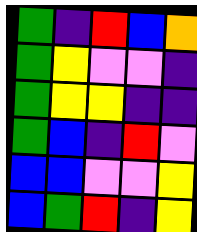[["green", "indigo", "red", "blue", "orange"], ["green", "yellow", "violet", "violet", "indigo"], ["green", "yellow", "yellow", "indigo", "indigo"], ["green", "blue", "indigo", "red", "violet"], ["blue", "blue", "violet", "violet", "yellow"], ["blue", "green", "red", "indigo", "yellow"]]